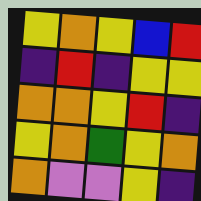[["yellow", "orange", "yellow", "blue", "red"], ["indigo", "red", "indigo", "yellow", "yellow"], ["orange", "orange", "yellow", "red", "indigo"], ["yellow", "orange", "green", "yellow", "orange"], ["orange", "violet", "violet", "yellow", "indigo"]]